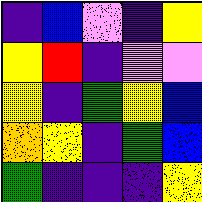[["indigo", "blue", "violet", "indigo", "yellow"], ["yellow", "red", "indigo", "violet", "violet"], ["yellow", "indigo", "green", "yellow", "blue"], ["orange", "yellow", "indigo", "green", "blue"], ["green", "indigo", "indigo", "indigo", "yellow"]]